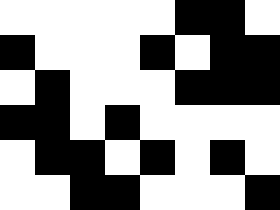[["white", "white", "white", "white", "white", "black", "black", "white"], ["black", "white", "white", "white", "black", "white", "black", "black"], ["white", "black", "white", "white", "white", "black", "black", "black"], ["black", "black", "white", "black", "white", "white", "white", "white"], ["white", "black", "black", "white", "black", "white", "black", "white"], ["white", "white", "black", "black", "white", "white", "white", "black"]]